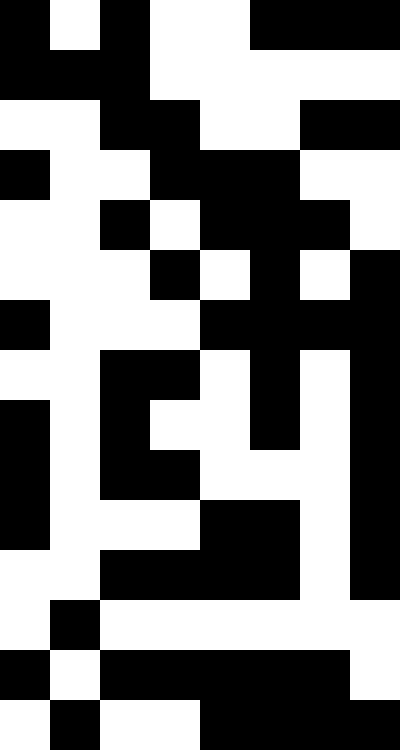[["black", "white", "black", "white", "white", "black", "black", "black"], ["black", "black", "black", "white", "white", "white", "white", "white"], ["white", "white", "black", "black", "white", "white", "black", "black"], ["black", "white", "white", "black", "black", "black", "white", "white"], ["white", "white", "black", "white", "black", "black", "black", "white"], ["white", "white", "white", "black", "white", "black", "white", "black"], ["black", "white", "white", "white", "black", "black", "black", "black"], ["white", "white", "black", "black", "white", "black", "white", "black"], ["black", "white", "black", "white", "white", "black", "white", "black"], ["black", "white", "black", "black", "white", "white", "white", "black"], ["black", "white", "white", "white", "black", "black", "white", "black"], ["white", "white", "black", "black", "black", "black", "white", "black"], ["white", "black", "white", "white", "white", "white", "white", "white"], ["black", "white", "black", "black", "black", "black", "black", "white"], ["white", "black", "white", "white", "black", "black", "black", "black"]]